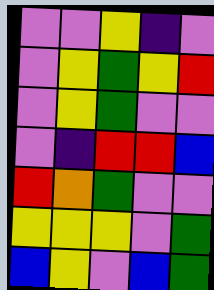[["violet", "violet", "yellow", "indigo", "violet"], ["violet", "yellow", "green", "yellow", "red"], ["violet", "yellow", "green", "violet", "violet"], ["violet", "indigo", "red", "red", "blue"], ["red", "orange", "green", "violet", "violet"], ["yellow", "yellow", "yellow", "violet", "green"], ["blue", "yellow", "violet", "blue", "green"]]